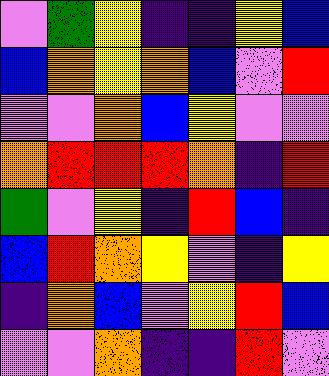[["violet", "green", "yellow", "indigo", "indigo", "yellow", "blue"], ["blue", "orange", "yellow", "orange", "blue", "violet", "red"], ["violet", "violet", "orange", "blue", "yellow", "violet", "violet"], ["orange", "red", "red", "red", "orange", "indigo", "red"], ["green", "violet", "yellow", "indigo", "red", "blue", "indigo"], ["blue", "red", "orange", "yellow", "violet", "indigo", "yellow"], ["indigo", "orange", "blue", "violet", "yellow", "red", "blue"], ["violet", "violet", "orange", "indigo", "indigo", "red", "violet"]]